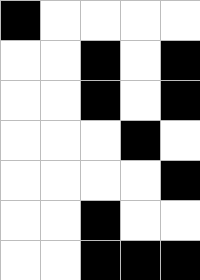[["black", "white", "white", "white", "white"], ["white", "white", "black", "white", "black"], ["white", "white", "black", "white", "black"], ["white", "white", "white", "black", "white"], ["white", "white", "white", "white", "black"], ["white", "white", "black", "white", "white"], ["white", "white", "black", "black", "black"]]